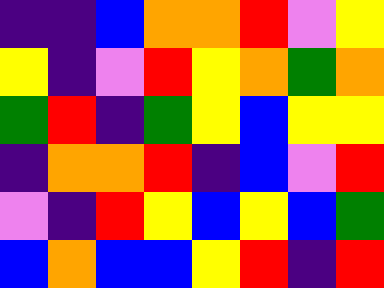[["indigo", "indigo", "blue", "orange", "orange", "red", "violet", "yellow"], ["yellow", "indigo", "violet", "red", "yellow", "orange", "green", "orange"], ["green", "red", "indigo", "green", "yellow", "blue", "yellow", "yellow"], ["indigo", "orange", "orange", "red", "indigo", "blue", "violet", "red"], ["violet", "indigo", "red", "yellow", "blue", "yellow", "blue", "green"], ["blue", "orange", "blue", "blue", "yellow", "red", "indigo", "red"]]